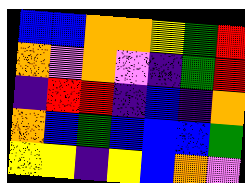[["blue", "blue", "orange", "orange", "yellow", "green", "red"], ["orange", "violet", "orange", "violet", "indigo", "green", "red"], ["indigo", "red", "red", "indigo", "blue", "indigo", "orange"], ["orange", "blue", "green", "blue", "blue", "blue", "green"], ["yellow", "yellow", "indigo", "yellow", "blue", "orange", "violet"]]